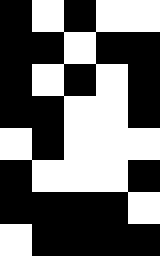[["black", "white", "black", "white", "white"], ["black", "black", "white", "black", "black"], ["black", "white", "black", "white", "black"], ["black", "black", "white", "white", "black"], ["white", "black", "white", "white", "white"], ["black", "white", "white", "white", "black"], ["black", "black", "black", "black", "white"], ["white", "black", "black", "black", "black"]]